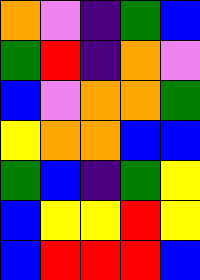[["orange", "violet", "indigo", "green", "blue"], ["green", "red", "indigo", "orange", "violet"], ["blue", "violet", "orange", "orange", "green"], ["yellow", "orange", "orange", "blue", "blue"], ["green", "blue", "indigo", "green", "yellow"], ["blue", "yellow", "yellow", "red", "yellow"], ["blue", "red", "red", "red", "blue"]]